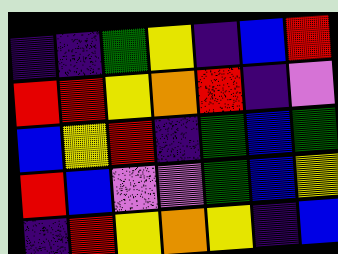[["indigo", "indigo", "green", "yellow", "indigo", "blue", "red"], ["red", "red", "yellow", "orange", "red", "indigo", "violet"], ["blue", "yellow", "red", "indigo", "green", "blue", "green"], ["red", "blue", "violet", "violet", "green", "blue", "yellow"], ["indigo", "red", "yellow", "orange", "yellow", "indigo", "blue"]]